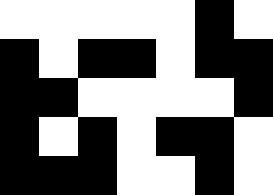[["white", "white", "white", "white", "white", "black", "white"], ["black", "white", "black", "black", "white", "black", "black"], ["black", "black", "white", "white", "white", "white", "black"], ["black", "white", "black", "white", "black", "black", "white"], ["black", "black", "black", "white", "white", "black", "white"]]